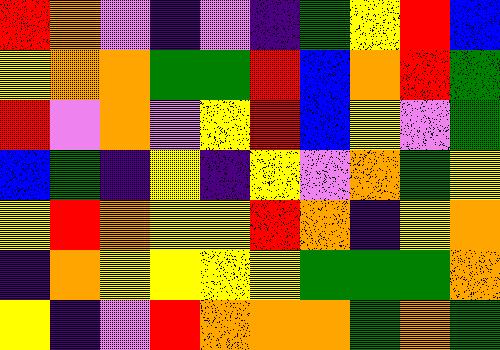[["red", "orange", "violet", "indigo", "violet", "indigo", "green", "yellow", "red", "blue"], ["yellow", "orange", "orange", "green", "green", "red", "blue", "orange", "red", "green"], ["red", "violet", "orange", "violet", "yellow", "red", "blue", "yellow", "violet", "green"], ["blue", "green", "indigo", "yellow", "indigo", "yellow", "violet", "orange", "green", "yellow"], ["yellow", "red", "orange", "yellow", "yellow", "red", "orange", "indigo", "yellow", "orange"], ["indigo", "orange", "yellow", "yellow", "yellow", "yellow", "green", "green", "green", "orange"], ["yellow", "indigo", "violet", "red", "orange", "orange", "orange", "green", "orange", "green"]]